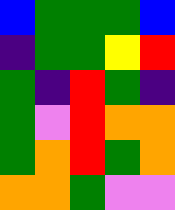[["blue", "green", "green", "green", "blue"], ["indigo", "green", "green", "yellow", "red"], ["green", "indigo", "red", "green", "indigo"], ["green", "violet", "red", "orange", "orange"], ["green", "orange", "red", "green", "orange"], ["orange", "orange", "green", "violet", "violet"]]